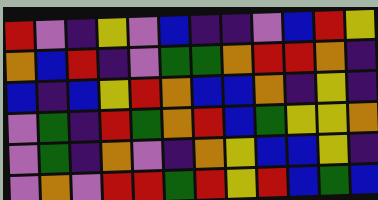[["red", "violet", "indigo", "yellow", "violet", "blue", "indigo", "indigo", "violet", "blue", "red", "yellow"], ["orange", "blue", "red", "indigo", "violet", "green", "green", "orange", "red", "red", "orange", "indigo"], ["blue", "indigo", "blue", "yellow", "red", "orange", "blue", "blue", "orange", "indigo", "yellow", "indigo"], ["violet", "green", "indigo", "red", "green", "orange", "red", "blue", "green", "yellow", "yellow", "orange"], ["violet", "green", "indigo", "orange", "violet", "indigo", "orange", "yellow", "blue", "blue", "yellow", "indigo"], ["violet", "orange", "violet", "red", "red", "green", "red", "yellow", "red", "blue", "green", "blue"]]